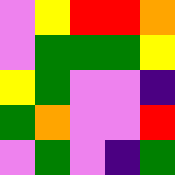[["violet", "yellow", "red", "red", "orange"], ["violet", "green", "green", "green", "yellow"], ["yellow", "green", "violet", "violet", "indigo"], ["green", "orange", "violet", "violet", "red"], ["violet", "green", "violet", "indigo", "green"]]